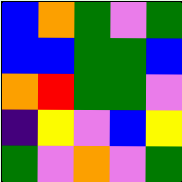[["blue", "orange", "green", "violet", "green"], ["blue", "blue", "green", "green", "blue"], ["orange", "red", "green", "green", "violet"], ["indigo", "yellow", "violet", "blue", "yellow"], ["green", "violet", "orange", "violet", "green"]]